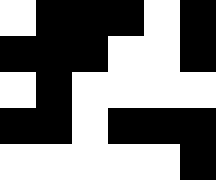[["white", "black", "black", "black", "white", "black"], ["black", "black", "black", "white", "white", "black"], ["white", "black", "white", "white", "white", "white"], ["black", "black", "white", "black", "black", "black"], ["white", "white", "white", "white", "white", "black"]]